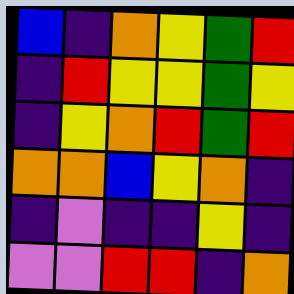[["blue", "indigo", "orange", "yellow", "green", "red"], ["indigo", "red", "yellow", "yellow", "green", "yellow"], ["indigo", "yellow", "orange", "red", "green", "red"], ["orange", "orange", "blue", "yellow", "orange", "indigo"], ["indigo", "violet", "indigo", "indigo", "yellow", "indigo"], ["violet", "violet", "red", "red", "indigo", "orange"]]